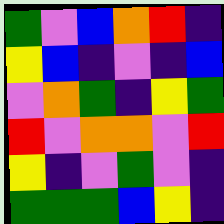[["green", "violet", "blue", "orange", "red", "indigo"], ["yellow", "blue", "indigo", "violet", "indigo", "blue"], ["violet", "orange", "green", "indigo", "yellow", "green"], ["red", "violet", "orange", "orange", "violet", "red"], ["yellow", "indigo", "violet", "green", "violet", "indigo"], ["green", "green", "green", "blue", "yellow", "indigo"]]